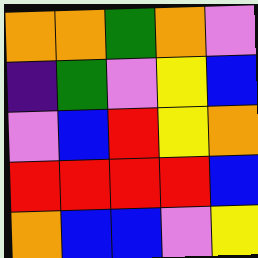[["orange", "orange", "green", "orange", "violet"], ["indigo", "green", "violet", "yellow", "blue"], ["violet", "blue", "red", "yellow", "orange"], ["red", "red", "red", "red", "blue"], ["orange", "blue", "blue", "violet", "yellow"]]